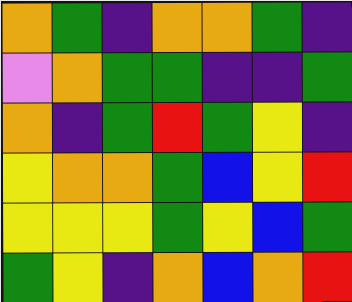[["orange", "green", "indigo", "orange", "orange", "green", "indigo"], ["violet", "orange", "green", "green", "indigo", "indigo", "green"], ["orange", "indigo", "green", "red", "green", "yellow", "indigo"], ["yellow", "orange", "orange", "green", "blue", "yellow", "red"], ["yellow", "yellow", "yellow", "green", "yellow", "blue", "green"], ["green", "yellow", "indigo", "orange", "blue", "orange", "red"]]